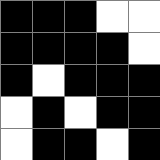[["black", "black", "black", "white", "white"], ["black", "black", "black", "black", "white"], ["black", "white", "black", "black", "black"], ["white", "black", "white", "black", "black"], ["white", "black", "black", "white", "black"]]